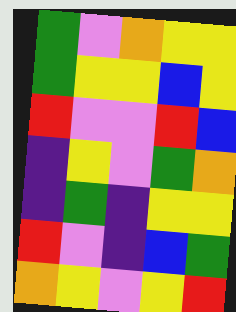[["green", "violet", "orange", "yellow", "yellow"], ["green", "yellow", "yellow", "blue", "yellow"], ["red", "violet", "violet", "red", "blue"], ["indigo", "yellow", "violet", "green", "orange"], ["indigo", "green", "indigo", "yellow", "yellow"], ["red", "violet", "indigo", "blue", "green"], ["orange", "yellow", "violet", "yellow", "red"]]